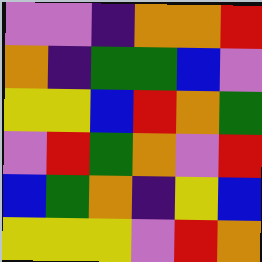[["violet", "violet", "indigo", "orange", "orange", "red"], ["orange", "indigo", "green", "green", "blue", "violet"], ["yellow", "yellow", "blue", "red", "orange", "green"], ["violet", "red", "green", "orange", "violet", "red"], ["blue", "green", "orange", "indigo", "yellow", "blue"], ["yellow", "yellow", "yellow", "violet", "red", "orange"]]